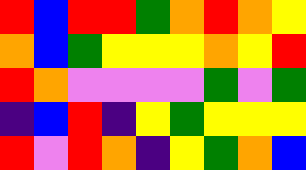[["red", "blue", "red", "red", "green", "orange", "red", "orange", "yellow"], ["orange", "blue", "green", "yellow", "yellow", "yellow", "orange", "yellow", "red"], ["red", "orange", "violet", "violet", "violet", "violet", "green", "violet", "green"], ["indigo", "blue", "red", "indigo", "yellow", "green", "yellow", "yellow", "yellow"], ["red", "violet", "red", "orange", "indigo", "yellow", "green", "orange", "blue"]]